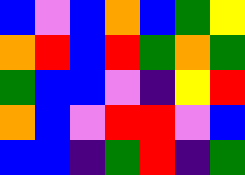[["blue", "violet", "blue", "orange", "blue", "green", "yellow"], ["orange", "red", "blue", "red", "green", "orange", "green"], ["green", "blue", "blue", "violet", "indigo", "yellow", "red"], ["orange", "blue", "violet", "red", "red", "violet", "blue"], ["blue", "blue", "indigo", "green", "red", "indigo", "green"]]